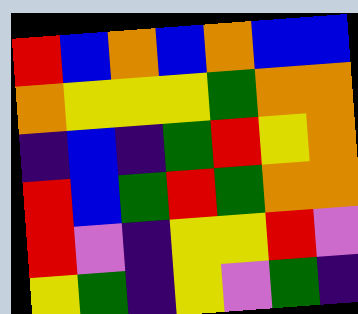[["red", "blue", "orange", "blue", "orange", "blue", "blue"], ["orange", "yellow", "yellow", "yellow", "green", "orange", "orange"], ["indigo", "blue", "indigo", "green", "red", "yellow", "orange"], ["red", "blue", "green", "red", "green", "orange", "orange"], ["red", "violet", "indigo", "yellow", "yellow", "red", "violet"], ["yellow", "green", "indigo", "yellow", "violet", "green", "indigo"]]